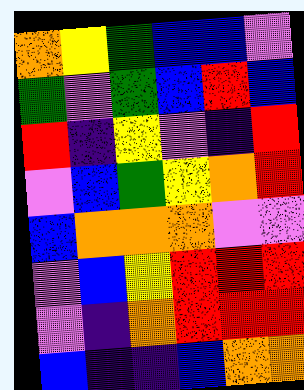[["orange", "yellow", "green", "blue", "blue", "violet"], ["green", "violet", "green", "blue", "red", "blue"], ["red", "indigo", "yellow", "violet", "indigo", "red"], ["violet", "blue", "green", "yellow", "orange", "red"], ["blue", "orange", "orange", "orange", "violet", "violet"], ["violet", "blue", "yellow", "red", "red", "red"], ["violet", "indigo", "orange", "red", "red", "red"], ["blue", "indigo", "indigo", "blue", "orange", "orange"]]